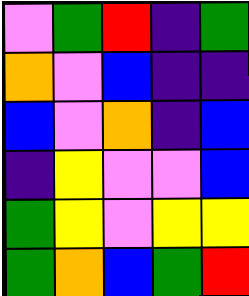[["violet", "green", "red", "indigo", "green"], ["orange", "violet", "blue", "indigo", "indigo"], ["blue", "violet", "orange", "indigo", "blue"], ["indigo", "yellow", "violet", "violet", "blue"], ["green", "yellow", "violet", "yellow", "yellow"], ["green", "orange", "blue", "green", "red"]]